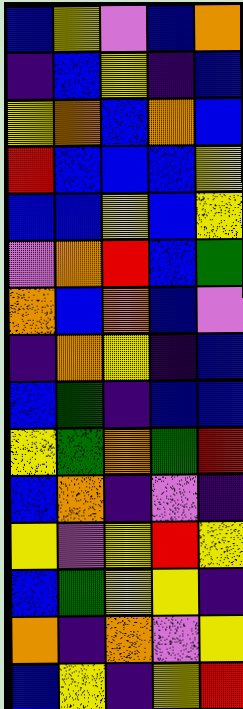[["blue", "yellow", "violet", "blue", "orange"], ["indigo", "blue", "yellow", "indigo", "blue"], ["yellow", "orange", "blue", "orange", "blue"], ["red", "blue", "blue", "blue", "yellow"], ["blue", "blue", "yellow", "blue", "yellow"], ["violet", "orange", "red", "blue", "green"], ["orange", "blue", "orange", "blue", "violet"], ["indigo", "orange", "yellow", "indigo", "blue"], ["blue", "green", "indigo", "blue", "blue"], ["yellow", "green", "orange", "green", "red"], ["blue", "orange", "indigo", "violet", "indigo"], ["yellow", "violet", "yellow", "red", "yellow"], ["blue", "green", "yellow", "yellow", "indigo"], ["orange", "indigo", "orange", "violet", "yellow"], ["blue", "yellow", "indigo", "yellow", "red"]]